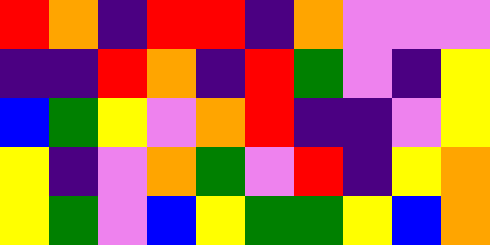[["red", "orange", "indigo", "red", "red", "indigo", "orange", "violet", "violet", "violet"], ["indigo", "indigo", "red", "orange", "indigo", "red", "green", "violet", "indigo", "yellow"], ["blue", "green", "yellow", "violet", "orange", "red", "indigo", "indigo", "violet", "yellow"], ["yellow", "indigo", "violet", "orange", "green", "violet", "red", "indigo", "yellow", "orange"], ["yellow", "green", "violet", "blue", "yellow", "green", "green", "yellow", "blue", "orange"]]